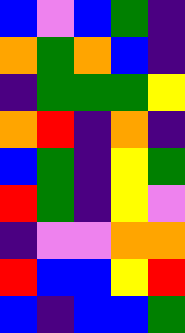[["blue", "violet", "blue", "green", "indigo"], ["orange", "green", "orange", "blue", "indigo"], ["indigo", "green", "green", "green", "yellow"], ["orange", "red", "indigo", "orange", "indigo"], ["blue", "green", "indigo", "yellow", "green"], ["red", "green", "indigo", "yellow", "violet"], ["indigo", "violet", "violet", "orange", "orange"], ["red", "blue", "blue", "yellow", "red"], ["blue", "indigo", "blue", "blue", "green"]]